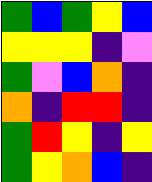[["green", "blue", "green", "yellow", "blue"], ["yellow", "yellow", "yellow", "indigo", "violet"], ["green", "violet", "blue", "orange", "indigo"], ["orange", "indigo", "red", "red", "indigo"], ["green", "red", "yellow", "indigo", "yellow"], ["green", "yellow", "orange", "blue", "indigo"]]